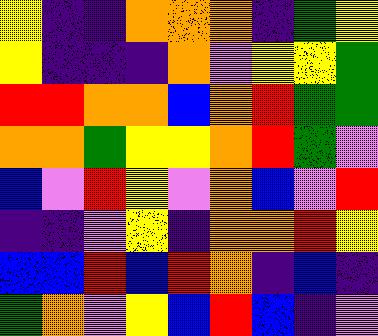[["yellow", "indigo", "indigo", "orange", "orange", "orange", "indigo", "green", "yellow"], ["yellow", "indigo", "indigo", "indigo", "orange", "violet", "yellow", "yellow", "green"], ["red", "red", "orange", "orange", "blue", "orange", "red", "green", "green"], ["orange", "orange", "green", "yellow", "yellow", "orange", "red", "green", "violet"], ["blue", "violet", "red", "yellow", "violet", "orange", "blue", "violet", "red"], ["indigo", "indigo", "violet", "yellow", "indigo", "orange", "orange", "red", "yellow"], ["blue", "blue", "red", "blue", "red", "orange", "indigo", "blue", "indigo"], ["green", "orange", "violet", "yellow", "blue", "red", "blue", "indigo", "violet"]]